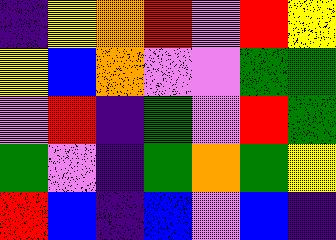[["indigo", "yellow", "orange", "red", "violet", "red", "yellow"], ["yellow", "blue", "orange", "violet", "violet", "green", "green"], ["violet", "red", "indigo", "green", "violet", "red", "green"], ["green", "violet", "indigo", "green", "orange", "green", "yellow"], ["red", "blue", "indigo", "blue", "violet", "blue", "indigo"]]